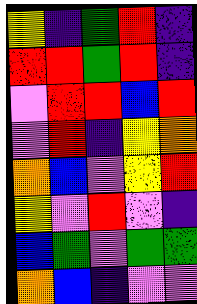[["yellow", "indigo", "green", "red", "indigo"], ["red", "red", "green", "red", "indigo"], ["violet", "red", "red", "blue", "red"], ["violet", "red", "indigo", "yellow", "orange"], ["orange", "blue", "violet", "yellow", "red"], ["yellow", "violet", "red", "violet", "indigo"], ["blue", "green", "violet", "green", "green"], ["orange", "blue", "indigo", "violet", "violet"]]